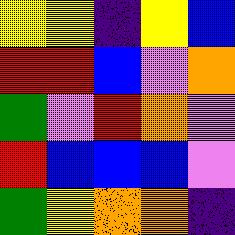[["yellow", "yellow", "indigo", "yellow", "blue"], ["red", "red", "blue", "violet", "orange"], ["green", "violet", "red", "orange", "violet"], ["red", "blue", "blue", "blue", "violet"], ["green", "yellow", "orange", "orange", "indigo"]]